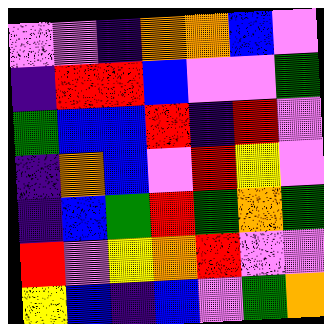[["violet", "violet", "indigo", "orange", "orange", "blue", "violet"], ["indigo", "red", "red", "blue", "violet", "violet", "green"], ["green", "blue", "blue", "red", "indigo", "red", "violet"], ["indigo", "orange", "blue", "violet", "red", "yellow", "violet"], ["indigo", "blue", "green", "red", "green", "orange", "green"], ["red", "violet", "yellow", "orange", "red", "violet", "violet"], ["yellow", "blue", "indigo", "blue", "violet", "green", "orange"]]